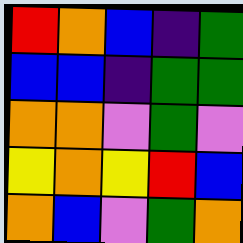[["red", "orange", "blue", "indigo", "green"], ["blue", "blue", "indigo", "green", "green"], ["orange", "orange", "violet", "green", "violet"], ["yellow", "orange", "yellow", "red", "blue"], ["orange", "blue", "violet", "green", "orange"]]